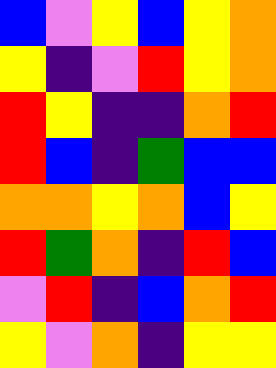[["blue", "violet", "yellow", "blue", "yellow", "orange"], ["yellow", "indigo", "violet", "red", "yellow", "orange"], ["red", "yellow", "indigo", "indigo", "orange", "red"], ["red", "blue", "indigo", "green", "blue", "blue"], ["orange", "orange", "yellow", "orange", "blue", "yellow"], ["red", "green", "orange", "indigo", "red", "blue"], ["violet", "red", "indigo", "blue", "orange", "red"], ["yellow", "violet", "orange", "indigo", "yellow", "yellow"]]